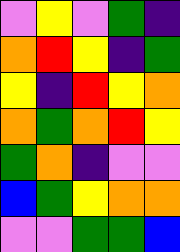[["violet", "yellow", "violet", "green", "indigo"], ["orange", "red", "yellow", "indigo", "green"], ["yellow", "indigo", "red", "yellow", "orange"], ["orange", "green", "orange", "red", "yellow"], ["green", "orange", "indigo", "violet", "violet"], ["blue", "green", "yellow", "orange", "orange"], ["violet", "violet", "green", "green", "blue"]]